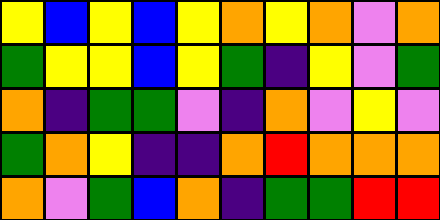[["yellow", "blue", "yellow", "blue", "yellow", "orange", "yellow", "orange", "violet", "orange"], ["green", "yellow", "yellow", "blue", "yellow", "green", "indigo", "yellow", "violet", "green"], ["orange", "indigo", "green", "green", "violet", "indigo", "orange", "violet", "yellow", "violet"], ["green", "orange", "yellow", "indigo", "indigo", "orange", "red", "orange", "orange", "orange"], ["orange", "violet", "green", "blue", "orange", "indigo", "green", "green", "red", "red"]]